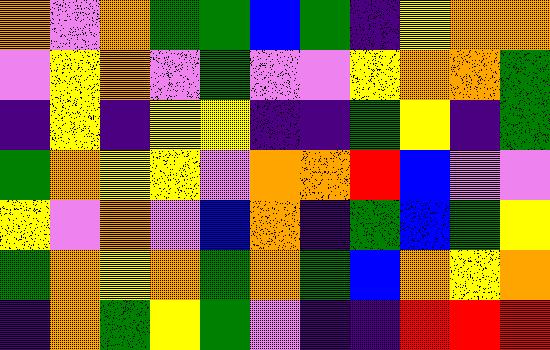[["orange", "violet", "orange", "green", "green", "blue", "green", "indigo", "yellow", "orange", "orange"], ["violet", "yellow", "orange", "violet", "green", "violet", "violet", "yellow", "orange", "orange", "green"], ["indigo", "yellow", "indigo", "yellow", "yellow", "indigo", "indigo", "green", "yellow", "indigo", "green"], ["green", "orange", "yellow", "yellow", "violet", "orange", "orange", "red", "blue", "violet", "violet"], ["yellow", "violet", "orange", "violet", "blue", "orange", "indigo", "green", "blue", "green", "yellow"], ["green", "orange", "yellow", "orange", "green", "orange", "green", "blue", "orange", "yellow", "orange"], ["indigo", "orange", "green", "yellow", "green", "violet", "indigo", "indigo", "red", "red", "red"]]